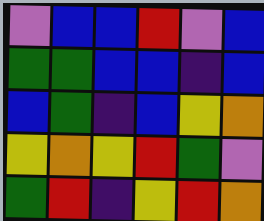[["violet", "blue", "blue", "red", "violet", "blue"], ["green", "green", "blue", "blue", "indigo", "blue"], ["blue", "green", "indigo", "blue", "yellow", "orange"], ["yellow", "orange", "yellow", "red", "green", "violet"], ["green", "red", "indigo", "yellow", "red", "orange"]]